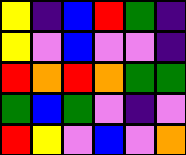[["yellow", "indigo", "blue", "red", "green", "indigo"], ["yellow", "violet", "blue", "violet", "violet", "indigo"], ["red", "orange", "red", "orange", "green", "green"], ["green", "blue", "green", "violet", "indigo", "violet"], ["red", "yellow", "violet", "blue", "violet", "orange"]]